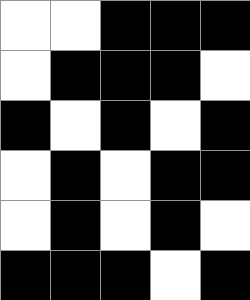[["white", "white", "black", "black", "black"], ["white", "black", "black", "black", "white"], ["black", "white", "black", "white", "black"], ["white", "black", "white", "black", "black"], ["white", "black", "white", "black", "white"], ["black", "black", "black", "white", "black"]]